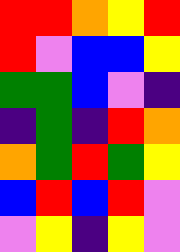[["red", "red", "orange", "yellow", "red"], ["red", "violet", "blue", "blue", "yellow"], ["green", "green", "blue", "violet", "indigo"], ["indigo", "green", "indigo", "red", "orange"], ["orange", "green", "red", "green", "yellow"], ["blue", "red", "blue", "red", "violet"], ["violet", "yellow", "indigo", "yellow", "violet"]]